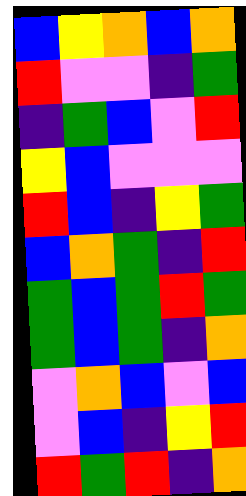[["blue", "yellow", "orange", "blue", "orange"], ["red", "violet", "violet", "indigo", "green"], ["indigo", "green", "blue", "violet", "red"], ["yellow", "blue", "violet", "violet", "violet"], ["red", "blue", "indigo", "yellow", "green"], ["blue", "orange", "green", "indigo", "red"], ["green", "blue", "green", "red", "green"], ["green", "blue", "green", "indigo", "orange"], ["violet", "orange", "blue", "violet", "blue"], ["violet", "blue", "indigo", "yellow", "red"], ["red", "green", "red", "indigo", "orange"]]